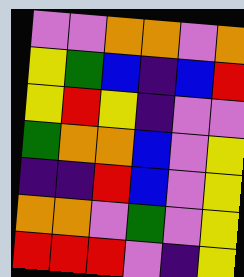[["violet", "violet", "orange", "orange", "violet", "orange"], ["yellow", "green", "blue", "indigo", "blue", "red"], ["yellow", "red", "yellow", "indigo", "violet", "violet"], ["green", "orange", "orange", "blue", "violet", "yellow"], ["indigo", "indigo", "red", "blue", "violet", "yellow"], ["orange", "orange", "violet", "green", "violet", "yellow"], ["red", "red", "red", "violet", "indigo", "yellow"]]